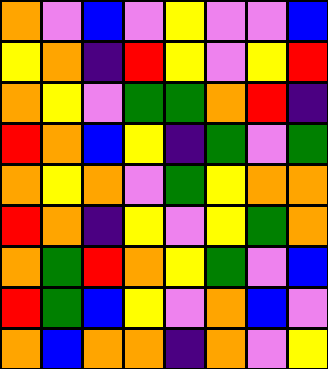[["orange", "violet", "blue", "violet", "yellow", "violet", "violet", "blue"], ["yellow", "orange", "indigo", "red", "yellow", "violet", "yellow", "red"], ["orange", "yellow", "violet", "green", "green", "orange", "red", "indigo"], ["red", "orange", "blue", "yellow", "indigo", "green", "violet", "green"], ["orange", "yellow", "orange", "violet", "green", "yellow", "orange", "orange"], ["red", "orange", "indigo", "yellow", "violet", "yellow", "green", "orange"], ["orange", "green", "red", "orange", "yellow", "green", "violet", "blue"], ["red", "green", "blue", "yellow", "violet", "orange", "blue", "violet"], ["orange", "blue", "orange", "orange", "indigo", "orange", "violet", "yellow"]]